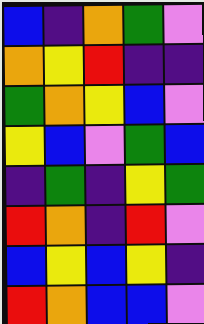[["blue", "indigo", "orange", "green", "violet"], ["orange", "yellow", "red", "indigo", "indigo"], ["green", "orange", "yellow", "blue", "violet"], ["yellow", "blue", "violet", "green", "blue"], ["indigo", "green", "indigo", "yellow", "green"], ["red", "orange", "indigo", "red", "violet"], ["blue", "yellow", "blue", "yellow", "indigo"], ["red", "orange", "blue", "blue", "violet"]]